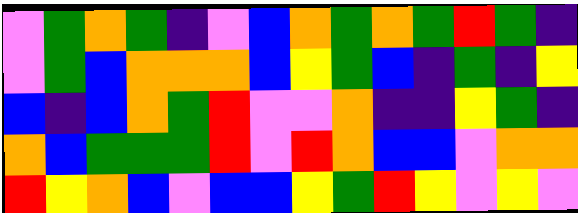[["violet", "green", "orange", "green", "indigo", "violet", "blue", "orange", "green", "orange", "green", "red", "green", "indigo"], ["violet", "green", "blue", "orange", "orange", "orange", "blue", "yellow", "green", "blue", "indigo", "green", "indigo", "yellow"], ["blue", "indigo", "blue", "orange", "green", "red", "violet", "violet", "orange", "indigo", "indigo", "yellow", "green", "indigo"], ["orange", "blue", "green", "green", "green", "red", "violet", "red", "orange", "blue", "blue", "violet", "orange", "orange"], ["red", "yellow", "orange", "blue", "violet", "blue", "blue", "yellow", "green", "red", "yellow", "violet", "yellow", "violet"]]